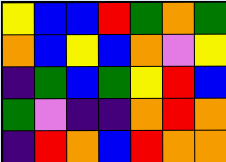[["yellow", "blue", "blue", "red", "green", "orange", "green"], ["orange", "blue", "yellow", "blue", "orange", "violet", "yellow"], ["indigo", "green", "blue", "green", "yellow", "red", "blue"], ["green", "violet", "indigo", "indigo", "orange", "red", "orange"], ["indigo", "red", "orange", "blue", "red", "orange", "orange"]]